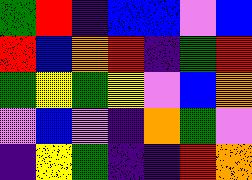[["green", "red", "indigo", "blue", "blue", "violet", "blue"], ["red", "blue", "orange", "red", "indigo", "green", "red"], ["green", "yellow", "green", "yellow", "violet", "blue", "orange"], ["violet", "blue", "violet", "indigo", "orange", "green", "violet"], ["indigo", "yellow", "green", "indigo", "indigo", "red", "orange"]]